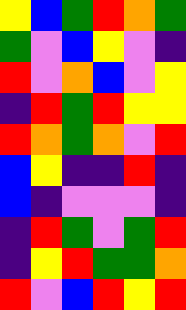[["yellow", "blue", "green", "red", "orange", "green"], ["green", "violet", "blue", "yellow", "violet", "indigo"], ["red", "violet", "orange", "blue", "violet", "yellow"], ["indigo", "red", "green", "red", "yellow", "yellow"], ["red", "orange", "green", "orange", "violet", "red"], ["blue", "yellow", "indigo", "indigo", "red", "indigo"], ["blue", "indigo", "violet", "violet", "violet", "indigo"], ["indigo", "red", "green", "violet", "green", "red"], ["indigo", "yellow", "red", "green", "green", "orange"], ["red", "violet", "blue", "red", "yellow", "red"]]